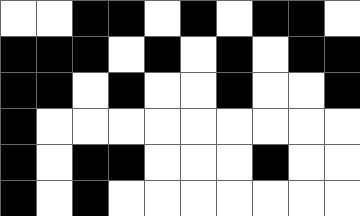[["white", "white", "black", "black", "white", "black", "white", "black", "black", "white"], ["black", "black", "black", "white", "black", "white", "black", "white", "black", "black"], ["black", "black", "white", "black", "white", "white", "black", "white", "white", "black"], ["black", "white", "white", "white", "white", "white", "white", "white", "white", "white"], ["black", "white", "black", "black", "white", "white", "white", "black", "white", "white"], ["black", "white", "black", "white", "white", "white", "white", "white", "white", "white"]]